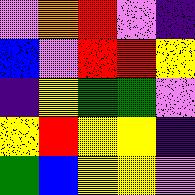[["violet", "orange", "red", "violet", "indigo"], ["blue", "violet", "red", "red", "yellow"], ["indigo", "yellow", "green", "green", "violet"], ["yellow", "red", "yellow", "yellow", "indigo"], ["green", "blue", "yellow", "yellow", "violet"]]